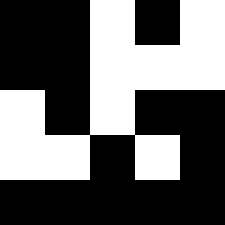[["black", "black", "white", "black", "white"], ["black", "black", "white", "white", "white"], ["white", "black", "white", "black", "black"], ["white", "white", "black", "white", "black"], ["black", "black", "black", "black", "black"]]